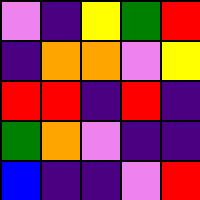[["violet", "indigo", "yellow", "green", "red"], ["indigo", "orange", "orange", "violet", "yellow"], ["red", "red", "indigo", "red", "indigo"], ["green", "orange", "violet", "indigo", "indigo"], ["blue", "indigo", "indigo", "violet", "red"]]